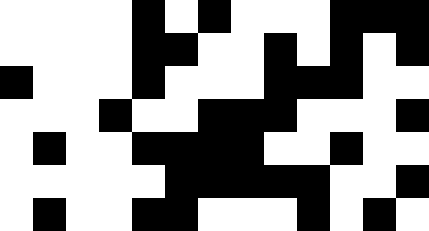[["white", "white", "white", "white", "black", "white", "black", "white", "white", "white", "black", "black", "black"], ["white", "white", "white", "white", "black", "black", "white", "white", "black", "white", "black", "white", "black"], ["black", "white", "white", "white", "black", "white", "white", "white", "black", "black", "black", "white", "white"], ["white", "white", "white", "black", "white", "white", "black", "black", "black", "white", "white", "white", "black"], ["white", "black", "white", "white", "black", "black", "black", "black", "white", "white", "black", "white", "white"], ["white", "white", "white", "white", "white", "black", "black", "black", "black", "black", "white", "white", "black"], ["white", "black", "white", "white", "black", "black", "white", "white", "white", "black", "white", "black", "white"]]